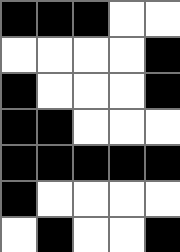[["black", "black", "black", "white", "white"], ["white", "white", "white", "white", "black"], ["black", "white", "white", "white", "black"], ["black", "black", "white", "white", "white"], ["black", "black", "black", "black", "black"], ["black", "white", "white", "white", "white"], ["white", "black", "white", "white", "black"]]